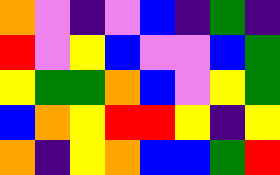[["orange", "violet", "indigo", "violet", "blue", "indigo", "green", "indigo"], ["red", "violet", "yellow", "blue", "violet", "violet", "blue", "green"], ["yellow", "green", "green", "orange", "blue", "violet", "yellow", "green"], ["blue", "orange", "yellow", "red", "red", "yellow", "indigo", "yellow"], ["orange", "indigo", "yellow", "orange", "blue", "blue", "green", "red"]]